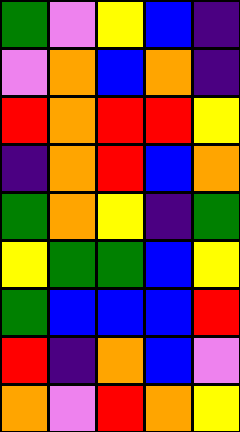[["green", "violet", "yellow", "blue", "indigo"], ["violet", "orange", "blue", "orange", "indigo"], ["red", "orange", "red", "red", "yellow"], ["indigo", "orange", "red", "blue", "orange"], ["green", "orange", "yellow", "indigo", "green"], ["yellow", "green", "green", "blue", "yellow"], ["green", "blue", "blue", "blue", "red"], ["red", "indigo", "orange", "blue", "violet"], ["orange", "violet", "red", "orange", "yellow"]]